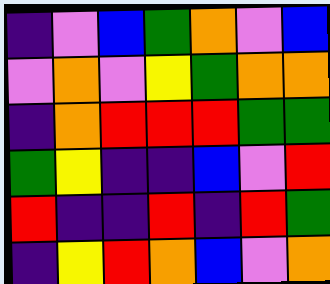[["indigo", "violet", "blue", "green", "orange", "violet", "blue"], ["violet", "orange", "violet", "yellow", "green", "orange", "orange"], ["indigo", "orange", "red", "red", "red", "green", "green"], ["green", "yellow", "indigo", "indigo", "blue", "violet", "red"], ["red", "indigo", "indigo", "red", "indigo", "red", "green"], ["indigo", "yellow", "red", "orange", "blue", "violet", "orange"]]